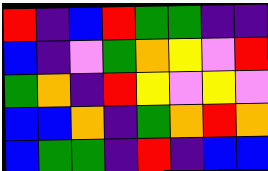[["red", "indigo", "blue", "red", "green", "green", "indigo", "indigo"], ["blue", "indigo", "violet", "green", "orange", "yellow", "violet", "red"], ["green", "orange", "indigo", "red", "yellow", "violet", "yellow", "violet"], ["blue", "blue", "orange", "indigo", "green", "orange", "red", "orange"], ["blue", "green", "green", "indigo", "red", "indigo", "blue", "blue"]]